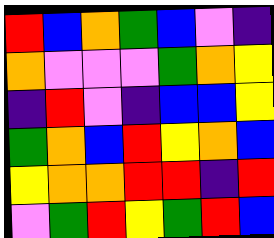[["red", "blue", "orange", "green", "blue", "violet", "indigo"], ["orange", "violet", "violet", "violet", "green", "orange", "yellow"], ["indigo", "red", "violet", "indigo", "blue", "blue", "yellow"], ["green", "orange", "blue", "red", "yellow", "orange", "blue"], ["yellow", "orange", "orange", "red", "red", "indigo", "red"], ["violet", "green", "red", "yellow", "green", "red", "blue"]]